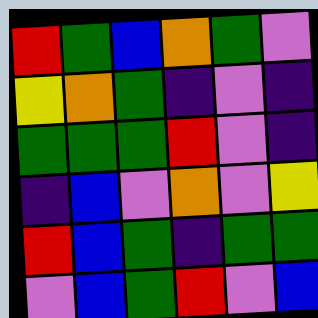[["red", "green", "blue", "orange", "green", "violet"], ["yellow", "orange", "green", "indigo", "violet", "indigo"], ["green", "green", "green", "red", "violet", "indigo"], ["indigo", "blue", "violet", "orange", "violet", "yellow"], ["red", "blue", "green", "indigo", "green", "green"], ["violet", "blue", "green", "red", "violet", "blue"]]